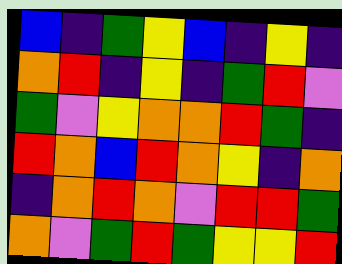[["blue", "indigo", "green", "yellow", "blue", "indigo", "yellow", "indigo"], ["orange", "red", "indigo", "yellow", "indigo", "green", "red", "violet"], ["green", "violet", "yellow", "orange", "orange", "red", "green", "indigo"], ["red", "orange", "blue", "red", "orange", "yellow", "indigo", "orange"], ["indigo", "orange", "red", "orange", "violet", "red", "red", "green"], ["orange", "violet", "green", "red", "green", "yellow", "yellow", "red"]]